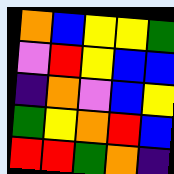[["orange", "blue", "yellow", "yellow", "green"], ["violet", "red", "yellow", "blue", "blue"], ["indigo", "orange", "violet", "blue", "yellow"], ["green", "yellow", "orange", "red", "blue"], ["red", "red", "green", "orange", "indigo"]]